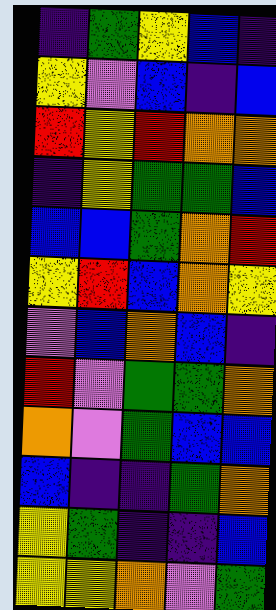[["indigo", "green", "yellow", "blue", "indigo"], ["yellow", "violet", "blue", "indigo", "blue"], ["red", "yellow", "red", "orange", "orange"], ["indigo", "yellow", "green", "green", "blue"], ["blue", "blue", "green", "orange", "red"], ["yellow", "red", "blue", "orange", "yellow"], ["violet", "blue", "orange", "blue", "indigo"], ["red", "violet", "green", "green", "orange"], ["orange", "violet", "green", "blue", "blue"], ["blue", "indigo", "indigo", "green", "orange"], ["yellow", "green", "indigo", "indigo", "blue"], ["yellow", "yellow", "orange", "violet", "green"]]